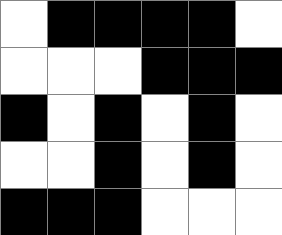[["white", "black", "black", "black", "black", "white"], ["white", "white", "white", "black", "black", "black"], ["black", "white", "black", "white", "black", "white"], ["white", "white", "black", "white", "black", "white"], ["black", "black", "black", "white", "white", "white"]]